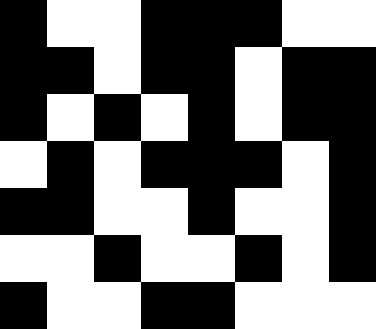[["black", "white", "white", "black", "black", "black", "white", "white"], ["black", "black", "white", "black", "black", "white", "black", "black"], ["black", "white", "black", "white", "black", "white", "black", "black"], ["white", "black", "white", "black", "black", "black", "white", "black"], ["black", "black", "white", "white", "black", "white", "white", "black"], ["white", "white", "black", "white", "white", "black", "white", "black"], ["black", "white", "white", "black", "black", "white", "white", "white"]]